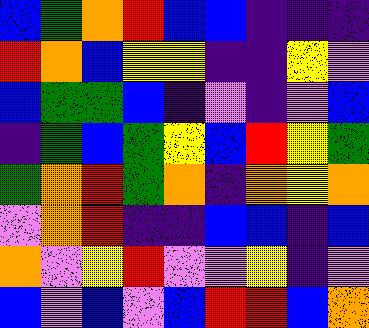[["blue", "green", "orange", "red", "blue", "blue", "indigo", "indigo", "indigo"], ["red", "orange", "blue", "yellow", "yellow", "indigo", "indigo", "yellow", "violet"], ["blue", "green", "green", "blue", "indigo", "violet", "indigo", "violet", "blue"], ["indigo", "green", "blue", "green", "yellow", "blue", "red", "yellow", "green"], ["green", "orange", "red", "green", "orange", "indigo", "orange", "yellow", "orange"], ["violet", "orange", "red", "indigo", "indigo", "blue", "blue", "indigo", "blue"], ["orange", "violet", "yellow", "red", "violet", "violet", "yellow", "indigo", "violet"], ["blue", "violet", "blue", "violet", "blue", "red", "red", "blue", "orange"]]